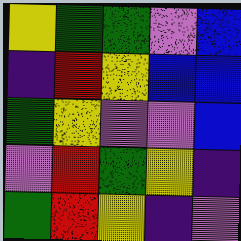[["yellow", "green", "green", "violet", "blue"], ["indigo", "red", "yellow", "blue", "blue"], ["green", "yellow", "violet", "violet", "blue"], ["violet", "red", "green", "yellow", "indigo"], ["green", "red", "yellow", "indigo", "violet"]]